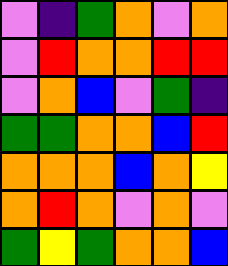[["violet", "indigo", "green", "orange", "violet", "orange"], ["violet", "red", "orange", "orange", "red", "red"], ["violet", "orange", "blue", "violet", "green", "indigo"], ["green", "green", "orange", "orange", "blue", "red"], ["orange", "orange", "orange", "blue", "orange", "yellow"], ["orange", "red", "orange", "violet", "orange", "violet"], ["green", "yellow", "green", "orange", "orange", "blue"]]